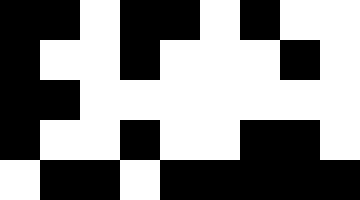[["black", "black", "white", "black", "black", "white", "black", "white", "white"], ["black", "white", "white", "black", "white", "white", "white", "black", "white"], ["black", "black", "white", "white", "white", "white", "white", "white", "white"], ["black", "white", "white", "black", "white", "white", "black", "black", "white"], ["white", "black", "black", "white", "black", "black", "black", "black", "black"]]